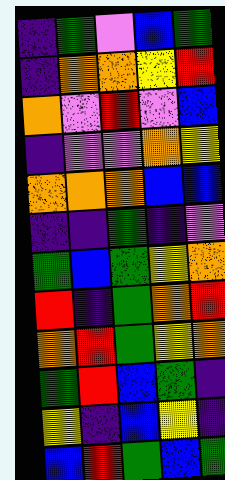[["indigo", "green", "violet", "blue", "green"], ["indigo", "orange", "orange", "yellow", "red"], ["orange", "violet", "red", "violet", "blue"], ["indigo", "violet", "violet", "orange", "yellow"], ["orange", "orange", "orange", "blue", "blue"], ["indigo", "indigo", "green", "indigo", "violet"], ["green", "blue", "green", "yellow", "orange"], ["red", "indigo", "green", "orange", "red"], ["orange", "red", "green", "yellow", "orange"], ["green", "red", "blue", "green", "indigo"], ["yellow", "indigo", "blue", "yellow", "indigo"], ["blue", "red", "green", "blue", "green"]]